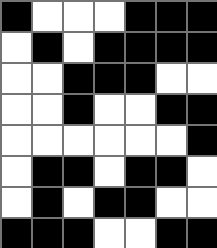[["black", "white", "white", "white", "black", "black", "black"], ["white", "black", "white", "black", "black", "black", "black"], ["white", "white", "black", "black", "black", "white", "white"], ["white", "white", "black", "white", "white", "black", "black"], ["white", "white", "white", "white", "white", "white", "black"], ["white", "black", "black", "white", "black", "black", "white"], ["white", "black", "white", "black", "black", "white", "white"], ["black", "black", "black", "white", "white", "black", "black"]]